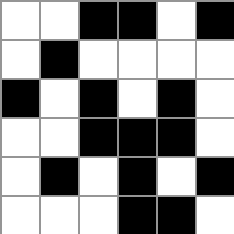[["white", "white", "black", "black", "white", "black"], ["white", "black", "white", "white", "white", "white"], ["black", "white", "black", "white", "black", "white"], ["white", "white", "black", "black", "black", "white"], ["white", "black", "white", "black", "white", "black"], ["white", "white", "white", "black", "black", "white"]]